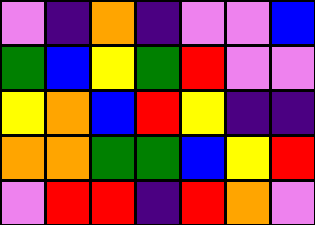[["violet", "indigo", "orange", "indigo", "violet", "violet", "blue"], ["green", "blue", "yellow", "green", "red", "violet", "violet"], ["yellow", "orange", "blue", "red", "yellow", "indigo", "indigo"], ["orange", "orange", "green", "green", "blue", "yellow", "red"], ["violet", "red", "red", "indigo", "red", "orange", "violet"]]